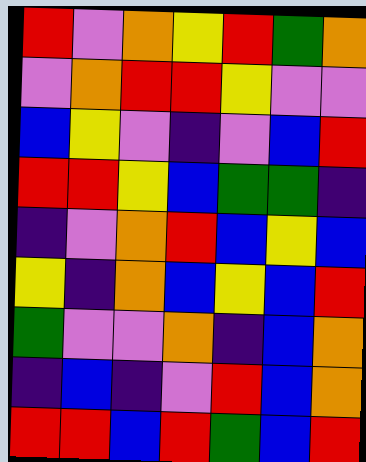[["red", "violet", "orange", "yellow", "red", "green", "orange"], ["violet", "orange", "red", "red", "yellow", "violet", "violet"], ["blue", "yellow", "violet", "indigo", "violet", "blue", "red"], ["red", "red", "yellow", "blue", "green", "green", "indigo"], ["indigo", "violet", "orange", "red", "blue", "yellow", "blue"], ["yellow", "indigo", "orange", "blue", "yellow", "blue", "red"], ["green", "violet", "violet", "orange", "indigo", "blue", "orange"], ["indigo", "blue", "indigo", "violet", "red", "blue", "orange"], ["red", "red", "blue", "red", "green", "blue", "red"]]